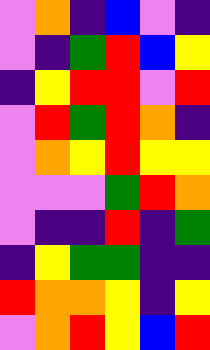[["violet", "orange", "indigo", "blue", "violet", "indigo"], ["violet", "indigo", "green", "red", "blue", "yellow"], ["indigo", "yellow", "red", "red", "violet", "red"], ["violet", "red", "green", "red", "orange", "indigo"], ["violet", "orange", "yellow", "red", "yellow", "yellow"], ["violet", "violet", "violet", "green", "red", "orange"], ["violet", "indigo", "indigo", "red", "indigo", "green"], ["indigo", "yellow", "green", "green", "indigo", "indigo"], ["red", "orange", "orange", "yellow", "indigo", "yellow"], ["violet", "orange", "red", "yellow", "blue", "red"]]